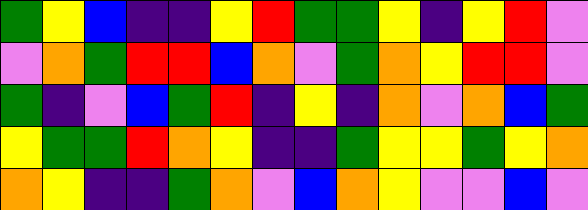[["green", "yellow", "blue", "indigo", "indigo", "yellow", "red", "green", "green", "yellow", "indigo", "yellow", "red", "violet"], ["violet", "orange", "green", "red", "red", "blue", "orange", "violet", "green", "orange", "yellow", "red", "red", "violet"], ["green", "indigo", "violet", "blue", "green", "red", "indigo", "yellow", "indigo", "orange", "violet", "orange", "blue", "green"], ["yellow", "green", "green", "red", "orange", "yellow", "indigo", "indigo", "green", "yellow", "yellow", "green", "yellow", "orange"], ["orange", "yellow", "indigo", "indigo", "green", "orange", "violet", "blue", "orange", "yellow", "violet", "violet", "blue", "violet"]]